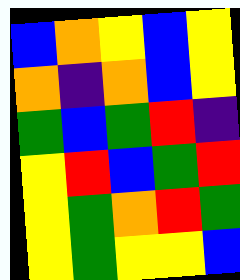[["blue", "orange", "yellow", "blue", "yellow"], ["orange", "indigo", "orange", "blue", "yellow"], ["green", "blue", "green", "red", "indigo"], ["yellow", "red", "blue", "green", "red"], ["yellow", "green", "orange", "red", "green"], ["yellow", "green", "yellow", "yellow", "blue"]]